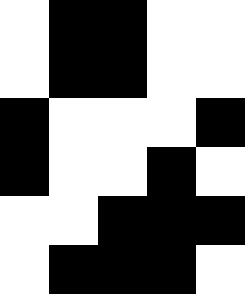[["white", "black", "black", "white", "white"], ["white", "black", "black", "white", "white"], ["black", "white", "white", "white", "black"], ["black", "white", "white", "black", "white"], ["white", "white", "black", "black", "black"], ["white", "black", "black", "black", "white"]]